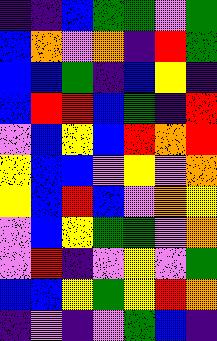[["indigo", "indigo", "blue", "green", "green", "violet", "green"], ["blue", "orange", "violet", "orange", "indigo", "red", "green"], ["blue", "blue", "green", "indigo", "blue", "yellow", "indigo"], ["blue", "red", "red", "blue", "green", "indigo", "red"], ["violet", "blue", "yellow", "blue", "red", "orange", "red"], ["yellow", "blue", "blue", "violet", "yellow", "violet", "orange"], ["yellow", "blue", "red", "blue", "violet", "orange", "yellow"], ["violet", "blue", "yellow", "green", "green", "violet", "orange"], ["violet", "red", "indigo", "violet", "yellow", "violet", "green"], ["blue", "blue", "yellow", "green", "yellow", "red", "orange"], ["indigo", "violet", "indigo", "violet", "green", "blue", "indigo"]]